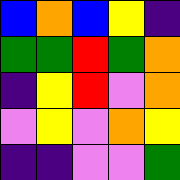[["blue", "orange", "blue", "yellow", "indigo"], ["green", "green", "red", "green", "orange"], ["indigo", "yellow", "red", "violet", "orange"], ["violet", "yellow", "violet", "orange", "yellow"], ["indigo", "indigo", "violet", "violet", "green"]]